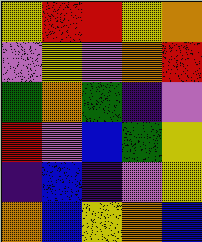[["yellow", "red", "red", "yellow", "orange"], ["violet", "yellow", "violet", "orange", "red"], ["green", "orange", "green", "indigo", "violet"], ["red", "violet", "blue", "green", "yellow"], ["indigo", "blue", "indigo", "violet", "yellow"], ["orange", "blue", "yellow", "orange", "blue"]]